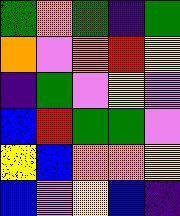[["green", "orange", "green", "indigo", "green"], ["orange", "violet", "orange", "red", "yellow"], ["indigo", "green", "violet", "yellow", "violet"], ["blue", "red", "green", "green", "violet"], ["yellow", "blue", "orange", "orange", "yellow"], ["blue", "violet", "yellow", "blue", "indigo"]]